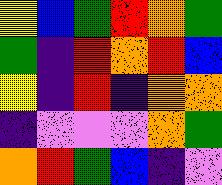[["yellow", "blue", "green", "red", "orange", "green"], ["green", "indigo", "red", "orange", "red", "blue"], ["yellow", "indigo", "red", "indigo", "orange", "orange"], ["indigo", "violet", "violet", "violet", "orange", "green"], ["orange", "red", "green", "blue", "indigo", "violet"]]